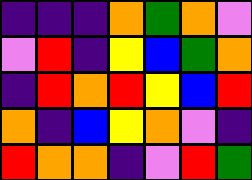[["indigo", "indigo", "indigo", "orange", "green", "orange", "violet"], ["violet", "red", "indigo", "yellow", "blue", "green", "orange"], ["indigo", "red", "orange", "red", "yellow", "blue", "red"], ["orange", "indigo", "blue", "yellow", "orange", "violet", "indigo"], ["red", "orange", "orange", "indigo", "violet", "red", "green"]]